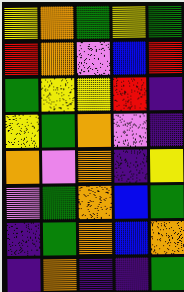[["yellow", "orange", "green", "yellow", "green"], ["red", "orange", "violet", "blue", "red"], ["green", "yellow", "yellow", "red", "indigo"], ["yellow", "green", "orange", "violet", "indigo"], ["orange", "violet", "orange", "indigo", "yellow"], ["violet", "green", "orange", "blue", "green"], ["indigo", "green", "orange", "blue", "orange"], ["indigo", "orange", "indigo", "indigo", "green"]]